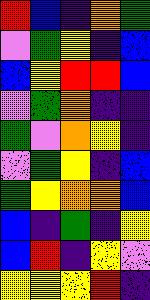[["red", "blue", "indigo", "orange", "green"], ["violet", "green", "yellow", "indigo", "blue"], ["blue", "yellow", "red", "red", "blue"], ["violet", "green", "orange", "indigo", "indigo"], ["green", "violet", "orange", "yellow", "indigo"], ["violet", "green", "yellow", "indigo", "blue"], ["green", "yellow", "orange", "orange", "blue"], ["blue", "indigo", "green", "indigo", "yellow"], ["blue", "red", "indigo", "yellow", "violet"], ["yellow", "yellow", "yellow", "red", "indigo"]]